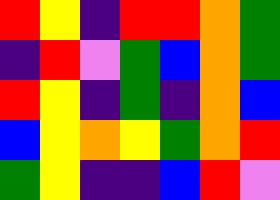[["red", "yellow", "indigo", "red", "red", "orange", "green"], ["indigo", "red", "violet", "green", "blue", "orange", "green"], ["red", "yellow", "indigo", "green", "indigo", "orange", "blue"], ["blue", "yellow", "orange", "yellow", "green", "orange", "red"], ["green", "yellow", "indigo", "indigo", "blue", "red", "violet"]]